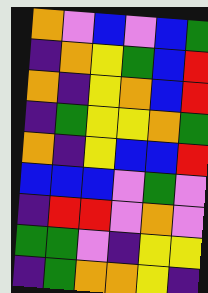[["orange", "violet", "blue", "violet", "blue", "green"], ["indigo", "orange", "yellow", "green", "blue", "red"], ["orange", "indigo", "yellow", "orange", "blue", "red"], ["indigo", "green", "yellow", "yellow", "orange", "green"], ["orange", "indigo", "yellow", "blue", "blue", "red"], ["blue", "blue", "blue", "violet", "green", "violet"], ["indigo", "red", "red", "violet", "orange", "violet"], ["green", "green", "violet", "indigo", "yellow", "yellow"], ["indigo", "green", "orange", "orange", "yellow", "indigo"]]